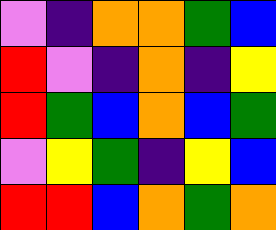[["violet", "indigo", "orange", "orange", "green", "blue"], ["red", "violet", "indigo", "orange", "indigo", "yellow"], ["red", "green", "blue", "orange", "blue", "green"], ["violet", "yellow", "green", "indigo", "yellow", "blue"], ["red", "red", "blue", "orange", "green", "orange"]]